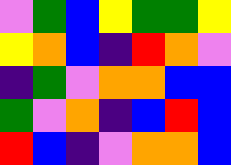[["violet", "green", "blue", "yellow", "green", "green", "yellow"], ["yellow", "orange", "blue", "indigo", "red", "orange", "violet"], ["indigo", "green", "violet", "orange", "orange", "blue", "blue"], ["green", "violet", "orange", "indigo", "blue", "red", "blue"], ["red", "blue", "indigo", "violet", "orange", "orange", "blue"]]